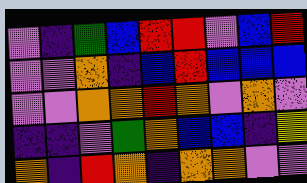[["violet", "indigo", "green", "blue", "red", "red", "violet", "blue", "red"], ["violet", "violet", "orange", "indigo", "blue", "red", "blue", "blue", "blue"], ["violet", "violet", "orange", "orange", "red", "orange", "violet", "orange", "violet"], ["indigo", "indigo", "violet", "green", "orange", "blue", "blue", "indigo", "yellow"], ["orange", "indigo", "red", "orange", "indigo", "orange", "orange", "violet", "violet"]]